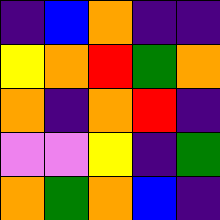[["indigo", "blue", "orange", "indigo", "indigo"], ["yellow", "orange", "red", "green", "orange"], ["orange", "indigo", "orange", "red", "indigo"], ["violet", "violet", "yellow", "indigo", "green"], ["orange", "green", "orange", "blue", "indigo"]]